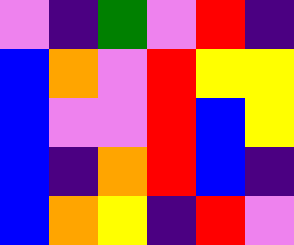[["violet", "indigo", "green", "violet", "red", "indigo"], ["blue", "orange", "violet", "red", "yellow", "yellow"], ["blue", "violet", "violet", "red", "blue", "yellow"], ["blue", "indigo", "orange", "red", "blue", "indigo"], ["blue", "orange", "yellow", "indigo", "red", "violet"]]